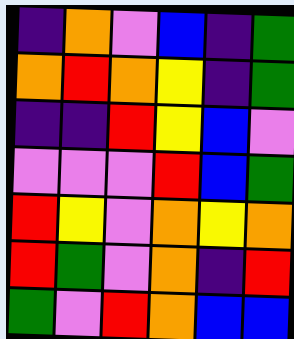[["indigo", "orange", "violet", "blue", "indigo", "green"], ["orange", "red", "orange", "yellow", "indigo", "green"], ["indigo", "indigo", "red", "yellow", "blue", "violet"], ["violet", "violet", "violet", "red", "blue", "green"], ["red", "yellow", "violet", "orange", "yellow", "orange"], ["red", "green", "violet", "orange", "indigo", "red"], ["green", "violet", "red", "orange", "blue", "blue"]]